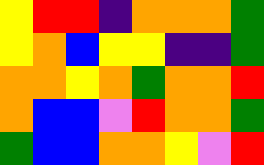[["yellow", "red", "red", "indigo", "orange", "orange", "orange", "green"], ["yellow", "orange", "blue", "yellow", "yellow", "indigo", "indigo", "green"], ["orange", "orange", "yellow", "orange", "green", "orange", "orange", "red"], ["orange", "blue", "blue", "violet", "red", "orange", "orange", "green"], ["green", "blue", "blue", "orange", "orange", "yellow", "violet", "red"]]